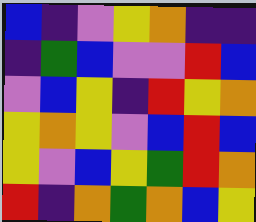[["blue", "indigo", "violet", "yellow", "orange", "indigo", "indigo"], ["indigo", "green", "blue", "violet", "violet", "red", "blue"], ["violet", "blue", "yellow", "indigo", "red", "yellow", "orange"], ["yellow", "orange", "yellow", "violet", "blue", "red", "blue"], ["yellow", "violet", "blue", "yellow", "green", "red", "orange"], ["red", "indigo", "orange", "green", "orange", "blue", "yellow"]]